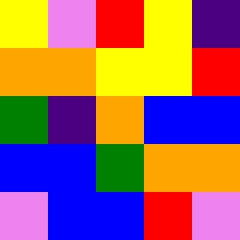[["yellow", "violet", "red", "yellow", "indigo"], ["orange", "orange", "yellow", "yellow", "red"], ["green", "indigo", "orange", "blue", "blue"], ["blue", "blue", "green", "orange", "orange"], ["violet", "blue", "blue", "red", "violet"]]